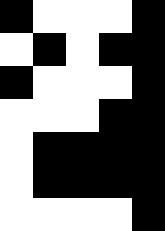[["black", "white", "white", "white", "black"], ["white", "black", "white", "black", "black"], ["black", "white", "white", "white", "black"], ["white", "white", "white", "black", "black"], ["white", "black", "black", "black", "black"], ["white", "black", "black", "black", "black"], ["white", "white", "white", "white", "black"]]